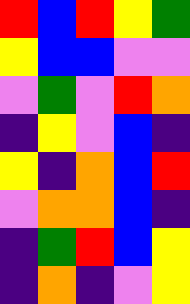[["red", "blue", "red", "yellow", "green"], ["yellow", "blue", "blue", "violet", "violet"], ["violet", "green", "violet", "red", "orange"], ["indigo", "yellow", "violet", "blue", "indigo"], ["yellow", "indigo", "orange", "blue", "red"], ["violet", "orange", "orange", "blue", "indigo"], ["indigo", "green", "red", "blue", "yellow"], ["indigo", "orange", "indigo", "violet", "yellow"]]